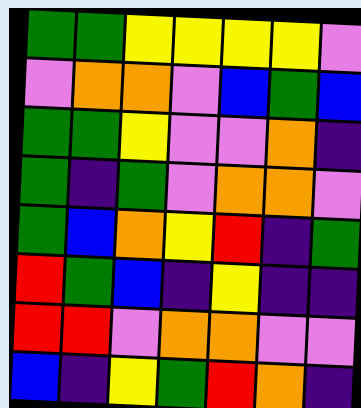[["green", "green", "yellow", "yellow", "yellow", "yellow", "violet"], ["violet", "orange", "orange", "violet", "blue", "green", "blue"], ["green", "green", "yellow", "violet", "violet", "orange", "indigo"], ["green", "indigo", "green", "violet", "orange", "orange", "violet"], ["green", "blue", "orange", "yellow", "red", "indigo", "green"], ["red", "green", "blue", "indigo", "yellow", "indigo", "indigo"], ["red", "red", "violet", "orange", "orange", "violet", "violet"], ["blue", "indigo", "yellow", "green", "red", "orange", "indigo"]]